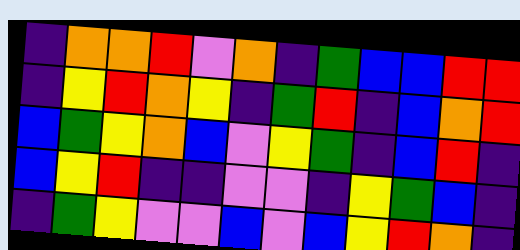[["indigo", "orange", "orange", "red", "violet", "orange", "indigo", "green", "blue", "blue", "red", "red"], ["indigo", "yellow", "red", "orange", "yellow", "indigo", "green", "red", "indigo", "blue", "orange", "red"], ["blue", "green", "yellow", "orange", "blue", "violet", "yellow", "green", "indigo", "blue", "red", "indigo"], ["blue", "yellow", "red", "indigo", "indigo", "violet", "violet", "indigo", "yellow", "green", "blue", "indigo"], ["indigo", "green", "yellow", "violet", "violet", "blue", "violet", "blue", "yellow", "red", "orange", "indigo"]]